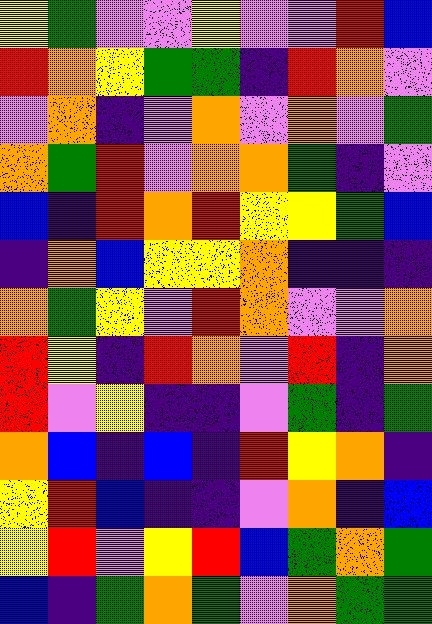[["yellow", "green", "violet", "violet", "yellow", "violet", "violet", "red", "blue"], ["red", "orange", "yellow", "green", "green", "indigo", "red", "orange", "violet"], ["violet", "orange", "indigo", "violet", "orange", "violet", "orange", "violet", "green"], ["orange", "green", "red", "violet", "orange", "orange", "green", "indigo", "violet"], ["blue", "indigo", "red", "orange", "red", "yellow", "yellow", "green", "blue"], ["indigo", "orange", "blue", "yellow", "yellow", "orange", "indigo", "indigo", "indigo"], ["orange", "green", "yellow", "violet", "red", "orange", "violet", "violet", "orange"], ["red", "yellow", "indigo", "red", "orange", "violet", "red", "indigo", "orange"], ["red", "violet", "yellow", "indigo", "indigo", "violet", "green", "indigo", "green"], ["orange", "blue", "indigo", "blue", "indigo", "red", "yellow", "orange", "indigo"], ["yellow", "red", "blue", "indigo", "indigo", "violet", "orange", "indigo", "blue"], ["yellow", "red", "violet", "yellow", "red", "blue", "green", "orange", "green"], ["blue", "indigo", "green", "orange", "green", "violet", "orange", "green", "green"]]